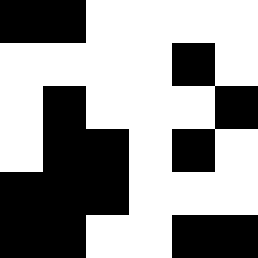[["black", "black", "white", "white", "white", "white"], ["white", "white", "white", "white", "black", "white"], ["white", "black", "white", "white", "white", "black"], ["white", "black", "black", "white", "black", "white"], ["black", "black", "black", "white", "white", "white"], ["black", "black", "white", "white", "black", "black"]]